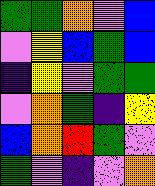[["green", "green", "orange", "violet", "blue"], ["violet", "yellow", "blue", "green", "blue"], ["indigo", "yellow", "violet", "green", "green"], ["violet", "orange", "green", "indigo", "yellow"], ["blue", "orange", "red", "green", "violet"], ["green", "violet", "indigo", "violet", "orange"]]